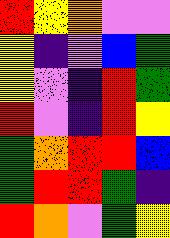[["red", "yellow", "orange", "violet", "violet"], ["yellow", "indigo", "violet", "blue", "green"], ["yellow", "violet", "indigo", "red", "green"], ["red", "violet", "indigo", "red", "yellow"], ["green", "orange", "red", "red", "blue"], ["green", "red", "red", "green", "indigo"], ["red", "orange", "violet", "green", "yellow"]]